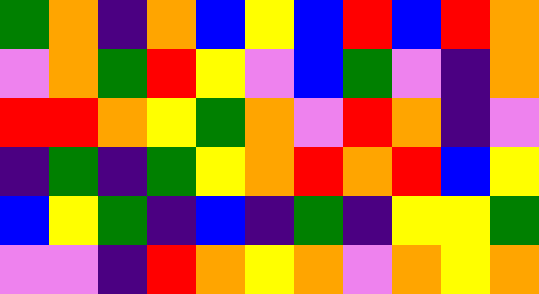[["green", "orange", "indigo", "orange", "blue", "yellow", "blue", "red", "blue", "red", "orange"], ["violet", "orange", "green", "red", "yellow", "violet", "blue", "green", "violet", "indigo", "orange"], ["red", "red", "orange", "yellow", "green", "orange", "violet", "red", "orange", "indigo", "violet"], ["indigo", "green", "indigo", "green", "yellow", "orange", "red", "orange", "red", "blue", "yellow"], ["blue", "yellow", "green", "indigo", "blue", "indigo", "green", "indigo", "yellow", "yellow", "green"], ["violet", "violet", "indigo", "red", "orange", "yellow", "orange", "violet", "orange", "yellow", "orange"]]